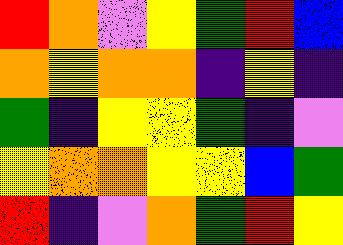[["red", "orange", "violet", "yellow", "green", "red", "blue"], ["orange", "yellow", "orange", "orange", "indigo", "yellow", "indigo"], ["green", "indigo", "yellow", "yellow", "green", "indigo", "violet"], ["yellow", "orange", "orange", "yellow", "yellow", "blue", "green"], ["red", "indigo", "violet", "orange", "green", "red", "yellow"]]